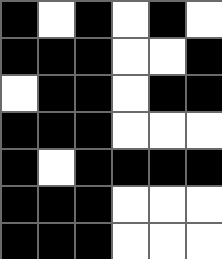[["black", "white", "black", "white", "black", "white"], ["black", "black", "black", "white", "white", "black"], ["white", "black", "black", "white", "black", "black"], ["black", "black", "black", "white", "white", "white"], ["black", "white", "black", "black", "black", "black"], ["black", "black", "black", "white", "white", "white"], ["black", "black", "black", "white", "white", "white"]]